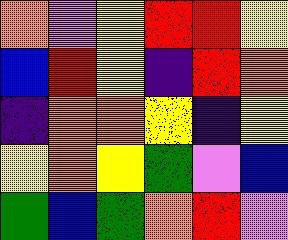[["orange", "violet", "yellow", "red", "red", "yellow"], ["blue", "red", "yellow", "indigo", "red", "orange"], ["indigo", "orange", "orange", "yellow", "indigo", "yellow"], ["yellow", "orange", "yellow", "green", "violet", "blue"], ["green", "blue", "green", "orange", "red", "violet"]]